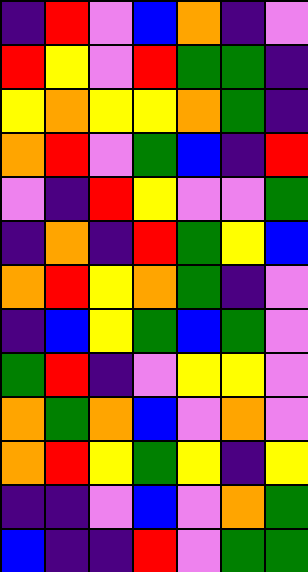[["indigo", "red", "violet", "blue", "orange", "indigo", "violet"], ["red", "yellow", "violet", "red", "green", "green", "indigo"], ["yellow", "orange", "yellow", "yellow", "orange", "green", "indigo"], ["orange", "red", "violet", "green", "blue", "indigo", "red"], ["violet", "indigo", "red", "yellow", "violet", "violet", "green"], ["indigo", "orange", "indigo", "red", "green", "yellow", "blue"], ["orange", "red", "yellow", "orange", "green", "indigo", "violet"], ["indigo", "blue", "yellow", "green", "blue", "green", "violet"], ["green", "red", "indigo", "violet", "yellow", "yellow", "violet"], ["orange", "green", "orange", "blue", "violet", "orange", "violet"], ["orange", "red", "yellow", "green", "yellow", "indigo", "yellow"], ["indigo", "indigo", "violet", "blue", "violet", "orange", "green"], ["blue", "indigo", "indigo", "red", "violet", "green", "green"]]